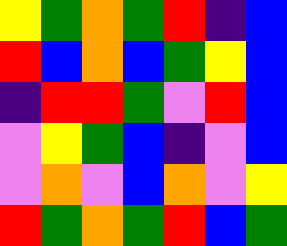[["yellow", "green", "orange", "green", "red", "indigo", "blue"], ["red", "blue", "orange", "blue", "green", "yellow", "blue"], ["indigo", "red", "red", "green", "violet", "red", "blue"], ["violet", "yellow", "green", "blue", "indigo", "violet", "blue"], ["violet", "orange", "violet", "blue", "orange", "violet", "yellow"], ["red", "green", "orange", "green", "red", "blue", "green"]]